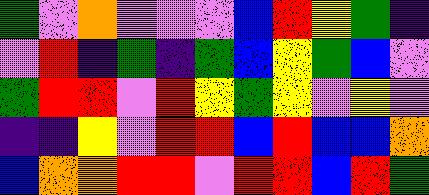[["green", "violet", "orange", "violet", "violet", "violet", "blue", "red", "yellow", "green", "indigo"], ["violet", "red", "indigo", "green", "indigo", "green", "blue", "yellow", "green", "blue", "violet"], ["green", "red", "red", "violet", "red", "yellow", "green", "yellow", "violet", "yellow", "violet"], ["indigo", "indigo", "yellow", "violet", "red", "red", "blue", "red", "blue", "blue", "orange"], ["blue", "orange", "orange", "red", "red", "violet", "red", "red", "blue", "red", "green"]]